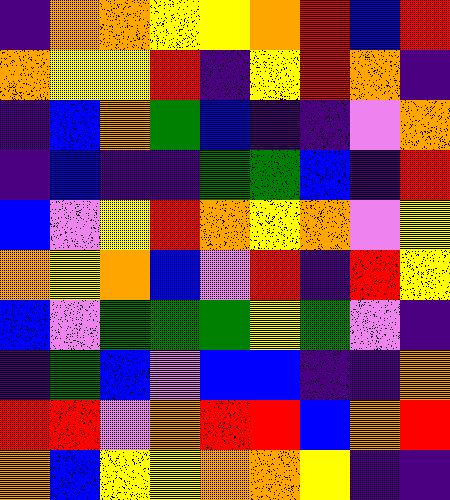[["indigo", "orange", "orange", "yellow", "yellow", "orange", "red", "blue", "red"], ["orange", "yellow", "yellow", "red", "indigo", "yellow", "red", "orange", "indigo"], ["indigo", "blue", "orange", "green", "blue", "indigo", "indigo", "violet", "orange"], ["indigo", "blue", "indigo", "indigo", "green", "green", "blue", "indigo", "red"], ["blue", "violet", "yellow", "red", "orange", "yellow", "orange", "violet", "yellow"], ["orange", "yellow", "orange", "blue", "violet", "red", "indigo", "red", "yellow"], ["blue", "violet", "green", "green", "green", "yellow", "green", "violet", "indigo"], ["indigo", "green", "blue", "violet", "blue", "blue", "indigo", "indigo", "orange"], ["red", "red", "violet", "orange", "red", "red", "blue", "orange", "red"], ["orange", "blue", "yellow", "yellow", "orange", "orange", "yellow", "indigo", "indigo"]]